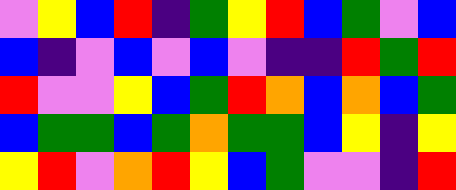[["violet", "yellow", "blue", "red", "indigo", "green", "yellow", "red", "blue", "green", "violet", "blue"], ["blue", "indigo", "violet", "blue", "violet", "blue", "violet", "indigo", "indigo", "red", "green", "red"], ["red", "violet", "violet", "yellow", "blue", "green", "red", "orange", "blue", "orange", "blue", "green"], ["blue", "green", "green", "blue", "green", "orange", "green", "green", "blue", "yellow", "indigo", "yellow"], ["yellow", "red", "violet", "orange", "red", "yellow", "blue", "green", "violet", "violet", "indigo", "red"]]